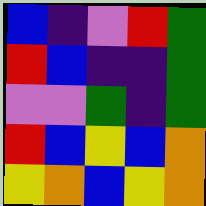[["blue", "indigo", "violet", "red", "green"], ["red", "blue", "indigo", "indigo", "green"], ["violet", "violet", "green", "indigo", "green"], ["red", "blue", "yellow", "blue", "orange"], ["yellow", "orange", "blue", "yellow", "orange"]]